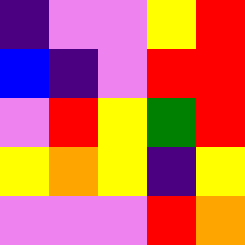[["indigo", "violet", "violet", "yellow", "red"], ["blue", "indigo", "violet", "red", "red"], ["violet", "red", "yellow", "green", "red"], ["yellow", "orange", "yellow", "indigo", "yellow"], ["violet", "violet", "violet", "red", "orange"]]